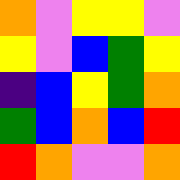[["orange", "violet", "yellow", "yellow", "violet"], ["yellow", "violet", "blue", "green", "yellow"], ["indigo", "blue", "yellow", "green", "orange"], ["green", "blue", "orange", "blue", "red"], ["red", "orange", "violet", "violet", "orange"]]